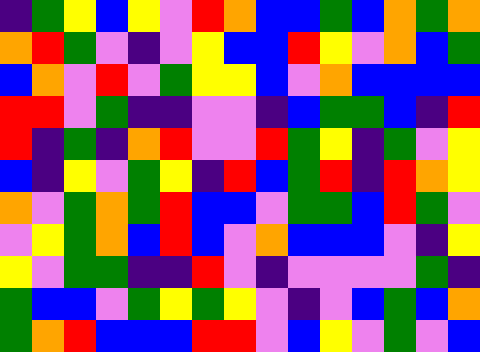[["indigo", "green", "yellow", "blue", "yellow", "violet", "red", "orange", "blue", "blue", "green", "blue", "orange", "green", "orange"], ["orange", "red", "green", "violet", "indigo", "violet", "yellow", "blue", "blue", "red", "yellow", "violet", "orange", "blue", "green"], ["blue", "orange", "violet", "red", "violet", "green", "yellow", "yellow", "blue", "violet", "orange", "blue", "blue", "blue", "blue"], ["red", "red", "violet", "green", "indigo", "indigo", "violet", "violet", "indigo", "blue", "green", "green", "blue", "indigo", "red"], ["red", "indigo", "green", "indigo", "orange", "red", "violet", "violet", "red", "green", "yellow", "indigo", "green", "violet", "yellow"], ["blue", "indigo", "yellow", "violet", "green", "yellow", "indigo", "red", "blue", "green", "red", "indigo", "red", "orange", "yellow"], ["orange", "violet", "green", "orange", "green", "red", "blue", "blue", "violet", "green", "green", "blue", "red", "green", "violet"], ["violet", "yellow", "green", "orange", "blue", "red", "blue", "violet", "orange", "blue", "blue", "blue", "violet", "indigo", "yellow"], ["yellow", "violet", "green", "green", "indigo", "indigo", "red", "violet", "indigo", "violet", "violet", "violet", "violet", "green", "indigo"], ["green", "blue", "blue", "violet", "green", "yellow", "green", "yellow", "violet", "indigo", "violet", "blue", "green", "blue", "orange"], ["green", "orange", "red", "blue", "blue", "blue", "red", "red", "violet", "blue", "yellow", "violet", "green", "violet", "blue"]]